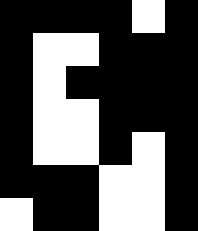[["black", "black", "black", "black", "white", "black"], ["black", "white", "white", "black", "black", "black"], ["black", "white", "black", "black", "black", "black"], ["black", "white", "white", "black", "black", "black"], ["black", "white", "white", "black", "white", "black"], ["black", "black", "black", "white", "white", "black"], ["white", "black", "black", "white", "white", "black"]]